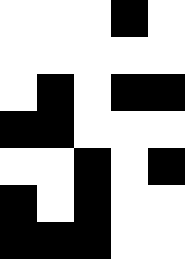[["white", "white", "white", "black", "white"], ["white", "white", "white", "white", "white"], ["white", "black", "white", "black", "black"], ["black", "black", "white", "white", "white"], ["white", "white", "black", "white", "black"], ["black", "white", "black", "white", "white"], ["black", "black", "black", "white", "white"]]